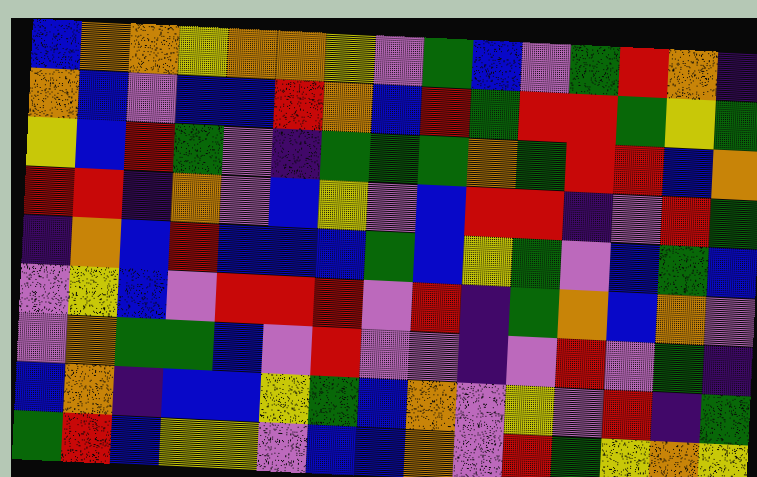[["blue", "orange", "orange", "yellow", "orange", "orange", "yellow", "violet", "green", "blue", "violet", "green", "red", "orange", "indigo"], ["orange", "blue", "violet", "blue", "blue", "red", "orange", "blue", "red", "green", "red", "red", "green", "yellow", "green"], ["yellow", "blue", "red", "green", "violet", "indigo", "green", "green", "green", "orange", "green", "red", "red", "blue", "orange"], ["red", "red", "indigo", "orange", "violet", "blue", "yellow", "violet", "blue", "red", "red", "indigo", "violet", "red", "green"], ["indigo", "orange", "blue", "red", "blue", "blue", "blue", "green", "blue", "yellow", "green", "violet", "blue", "green", "blue"], ["violet", "yellow", "blue", "violet", "red", "red", "red", "violet", "red", "indigo", "green", "orange", "blue", "orange", "violet"], ["violet", "orange", "green", "green", "blue", "violet", "red", "violet", "violet", "indigo", "violet", "red", "violet", "green", "indigo"], ["blue", "orange", "indigo", "blue", "blue", "yellow", "green", "blue", "orange", "violet", "yellow", "violet", "red", "indigo", "green"], ["green", "red", "blue", "yellow", "yellow", "violet", "blue", "blue", "orange", "violet", "red", "green", "yellow", "orange", "yellow"]]